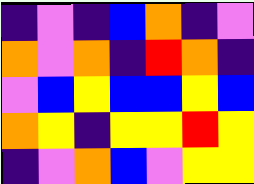[["indigo", "violet", "indigo", "blue", "orange", "indigo", "violet"], ["orange", "violet", "orange", "indigo", "red", "orange", "indigo"], ["violet", "blue", "yellow", "blue", "blue", "yellow", "blue"], ["orange", "yellow", "indigo", "yellow", "yellow", "red", "yellow"], ["indigo", "violet", "orange", "blue", "violet", "yellow", "yellow"]]